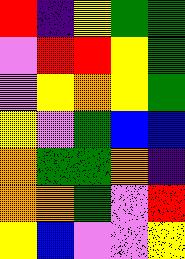[["red", "indigo", "yellow", "green", "green"], ["violet", "red", "red", "yellow", "green"], ["violet", "yellow", "orange", "yellow", "green"], ["yellow", "violet", "green", "blue", "blue"], ["orange", "green", "green", "orange", "indigo"], ["orange", "orange", "green", "violet", "red"], ["yellow", "blue", "violet", "violet", "yellow"]]